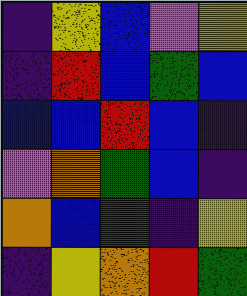[["indigo", "yellow", "blue", "violet", "yellow"], ["indigo", "red", "blue", "green", "blue"], ["blue", "blue", "red", "blue", "indigo"], ["violet", "orange", "green", "blue", "indigo"], ["orange", "blue", "green", "indigo", "yellow"], ["indigo", "yellow", "orange", "red", "green"]]